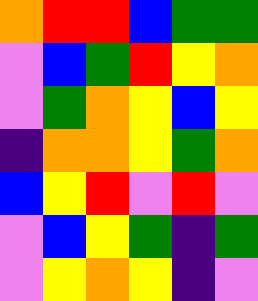[["orange", "red", "red", "blue", "green", "green"], ["violet", "blue", "green", "red", "yellow", "orange"], ["violet", "green", "orange", "yellow", "blue", "yellow"], ["indigo", "orange", "orange", "yellow", "green", "orange"], ["blue", "yellow", "red", "violet", "red", "violet"], ["violet", "blue", "yellow", "green", "indigo", "green"], ["violet", "yellow", "orange", "yellow", "indigo", "violet"]]